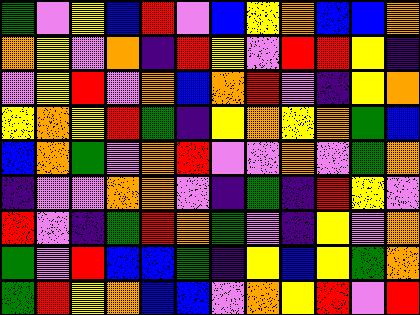[["green", "violet", "yellow", "blue", "red", "violet", "blue", "yellow", "orange", "blue", "blue", "orange"], ["orange", "yellow", "violet", "orange", "indigo", "red", "yellow", "violet", "red", "red", "yellow", "indigo"], ["violet", "yellow", "red", "violet", "orange", "blue", "orange", "red", "violet", "indigo", "yellow", "orange"], ["yellow", "orange", "yellow", "red", "green", "indigo", "yellow", "orange", "yellow", "orange", "green", "blue"], ["blue", "orange", "green", "violet", "orange", "red", "violet", "violet", "orange", "violet", "green", "orange"], ["indigo", "violet", "violet", "orange", "orange", "violet", "indigo", "green", "indigo", "red", "yellow", "violet"], ["red", "violet", "indigo", "green", "red", "orange", "green", "violet", "indigo", "yellow", "violet", "orange"], ["green", "violet", "red", "blue", "blue", "green", "indigo", "yellow", "blue", "yellow", "green", "orange"], ["green", "red", "yellow", "orange", "blue", "blue", "violet", "orange", "yellow", "red", "violet", "red"]]